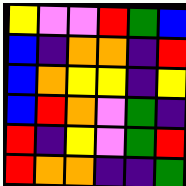[["yellow", "violet", "violet", "red", "green", "blue"], ["blue", "indigo", "orange", "orange", "indigo", "red"], ["blue", "orange", "yellow", "yellow", "indigo", "yellow"], ["blue", "red", "orange", "violet", "green", "indigo"], ["red", "indigo", "yellow", "violet", "green", "red"], ["red", "orange", "orange", "indigo", "indigo", "green"]]